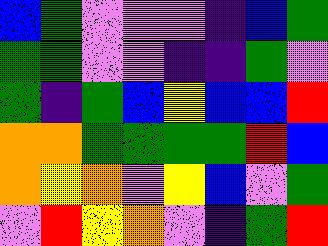[["blue", "green", "violet", "violet", "violet", "indigo", "blue", "green"], ["green", "green", "violet", "violet", "indigo", "indigo", "green", "violet"], ["green", "indigo", "green", "blue", "yellow", "blue", "blue", "red"], ["orange", "orange", "green", "green", "green", "green", "red", "blue"], ["orange", "yellow", "orange", "violet", "yellow", "blue", "violet", "green"], ["violet", "red", "yellow", "orange", "violet", "indigo", "green", "red"]]